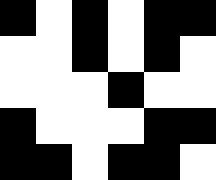[["black", "white", "black", "white", "black", "black"], ["white", "white", "black", "white", "black", "white"], ["white", "white", "white", "black", "white", "white"], ["black", "white", "white", "white", "black", "black"], ["black", "black", "white", "black", "black", "white"]]